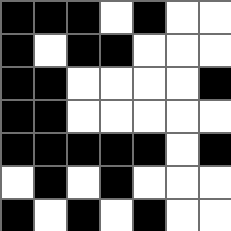[["black", "black", "black", "white", "black", "white", "white"], ["black", "white", "black", "black", "white", "white", "white"], ["black", "black", "white", "white", "white", "white", "black"], ["black", "black", "white", "white", "white", "white", "white"], ["black", "black", "black", "black", "black", "white", "black"], ["white", "black", "white", "black", "white", "white", "white"], ["black", "white", "black", "white", "black", "white", "white"]]